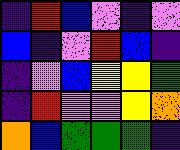[["indigo", "red", "blue", "violet", "indigo", "violet"], ["blue", "indigo", "violet", "red", "blue", "indigo"], ["indigo", "violet", "blue", "yellow", "yellow", "green"], ["indigo", "red", "violet", "violet", "yellow", "orange"], ["orange", "blue", "green", "green", "green", "indigo"]]